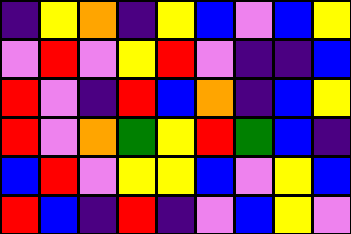[["indigo", "yellow", "orange", "indigo", "yellow", "blue", "violet", "blue", "yellow"], ["violet", "red", "violet", "yellow", "red", "violet", "indigo", "indigo", "blue"], ["red", "violet", "indigo", "red", "blue", "orange", "indigo", "blue", "yellow"], ["red", "violet", "orange", "green", "yellow", "red", "green", "blue", "indigo"], ["blue", "red", "violet", "yellow", "yellow", "blue", "violet", "yellow", "blue"], ["red", "blue", "indigo", "red", "indigo", "violet", "blue", "yellow", "violet"]]